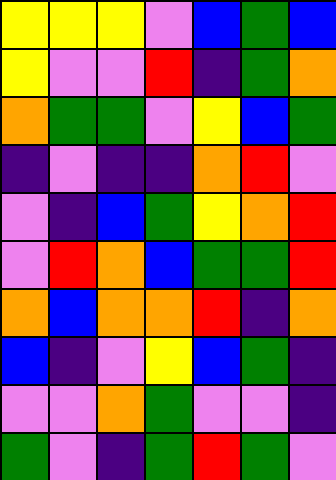[["yellow", "yellow", "yellow", "violet", "blue", "green", "blue"], ["yellow", "violet", "violet", "red", "indigo", "green", "orange"], ["orange", "green", "green", "violet", "yellow", "blue", "green"], ["indigo", "violet", "indigo", "indigo", "orange", "red", "violet"], ["violet", "indigo", "blue", "green", "yellow", "orange", "red"], ["violet", "red", "orange", "blue", "green", "green", "red"], ["orange", "blue", "orange", "orange", "red", "indigo", "orange"], ["blue", "indigo", "violet", "yellow", "blue", "green", "indigo"], ["violet", "violet", "orange", "green", "violet", "violet", "indigo"], ["green", "violet", "indigo", "green", "red", "green", "violet"]]